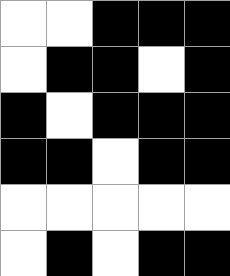[["white", "white", "black", "black", "black"], ["white", "black", "black", "white", "black"], ["black", "white", "black", "black", "black"], ["black", "black", "white", "black", "black"], ["white", "white", "white", "white", "white"], ["white", "black", "white", "black", "black"]]